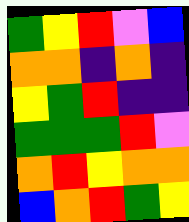[["green", "yellow", "red", "violet", "blue"], ["orange", "orange", "indigo", "orange", "indigo"], ["yellow", "green", "red", "indigo", "indigo"], ["green", "green", "green", "red", "violet"], ["orange", "red", "yellow", "orange", "orange"], ["blue", "orange", "red", "green", "yellow"]]